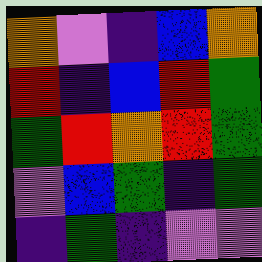[["orange", "violet", "indigo", "blue", "orange"], ["red", "indigo", "blue", "red", "green"], ["green", "red", "orange", "red", "green"], ["violet", "blue", "green", "indigo", "green"], ["indigo", "green", "indigo", "violet", "violet"]]